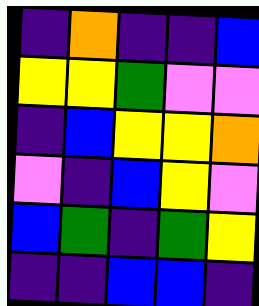[["indigo", "orange", "indigo", "indigo", "blue"], ["yellow", "yellow", "green", "violet", "violet"], ["indigo", "blue", "yellow", "yellow", "orange"], ["violet", "indigo", "blue", "yellow", "violet"], ["blue", "green", "indigo", "green", "yellow"], ["indigo", "indigo", "blue", "blue", "indigo"]]